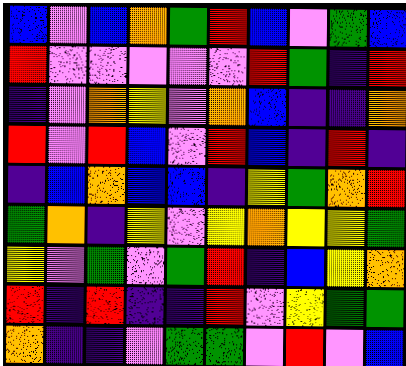[["blue", "violet", "blue", "orange", "green", "red", "blue", "violet", "green", "blue"], ["red", "violet", "violet", "violet", "violet", "violet", "red", "green", "indigo", "red"], ["indigo", "violet", "orange", "yellow", "violet", "orange", "blue", "indigo", "indigo", "orange"], ["red", "violet", "red", "blue", "violet", "red", "blue", "indigo", "red", "indigo"], ["indigo", "blue", "orange", "blue", "blue", "indigo", "yellow", "green", "orange", "red"], ["green", "orange", "indigo", "yellow", "violet", "yellow", "orange", "yellow", "yellow", "green"], ["yellow", "violet", "green", "violet", "green", "red", "indigo", "blue", "yellow", "orange"], ["red", "indigo", "red", "indigo", "indigo", "red", "violet", "yellow", "green", "green"], ["orange", "indigo", "indigo", "violet", "green", "green", "violet", "red", "violet", "blue"]]